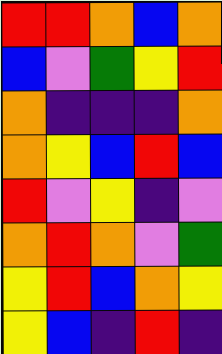[["red", "red", "orange", "blue", "orange"], ["blue", "violet", "green", "yellow", "red"], ["orange", "indigo", "indigo", "indigo", "orange"], ["orange", "yellow", "blue", "red", "blue"], ["red", "violet", "yellow", "indigo", "violet"], ["orange", "red", "orange", "violet", "green"], ["yellow", "red", "blue", "orange", "yellow"], ["yellow", "blue", "indigo", "red", "indigo"]]